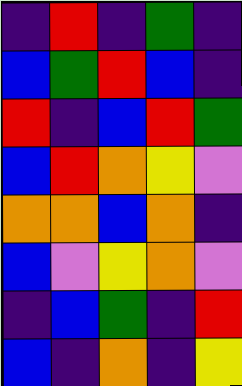[["indigo", "red", "indigo", "green", "indigo"], ["blue", "green", "red", "blue", "indigo"], ["red", "indigo", "blue", "red", "green"], ["blue", "red", "orange", "yellow", "violet"], ["orange", "orange", "blue", "orange", "indigo"], ["blue", "violet", "yellow", "orange", "violet"], ["indigo", "blue", "green", "indigo", "red"], ["blue", "indigo", "orange", "indigo", "yellow"]]